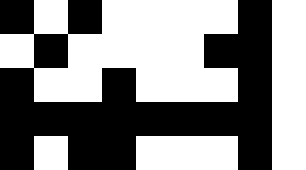[["black", "white", "black", "white", "white", "white", "white", "black", "white"], ["white", "black", "white", "white", "white", "white", "black", "black", "white"], ["black", "white", "white", "black", "white", "white", "white", "black", "white"], ["black", "black", "black", "black", "black", "black", "black", "black", "white"], ["black", "white", "black", "black", "white", "white", "white", "black", "white"]]